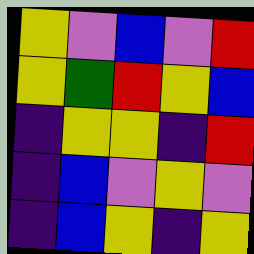[["yellow", "violet", "blue", "violet", "red"], ["yellow", "green", "red", "yellow", "blue"], ["indigo", "yellow", "yellow", "indigo", "red"], ["indigo", "blue", "violet", "yellow", "violet"], ["indigo", "blue", "yellow", "indigo", "yellow"]]